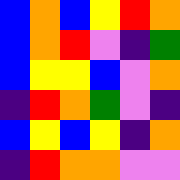[["blue", "orange", "blue", "yellow", "red", "orange"], ["blue", "orange", "red", "violet", "indigo", "green"], ["blue", "yellow", "yellow", "blue", "violet", "orange"], ["indigo", "red", "orange", "green", "violet", "indigo"], ["blue", "yellow", "blue", "yellow", "indigo", "orange"], ["indigo", "red", "orange", "orange", "violet", "violet"]]